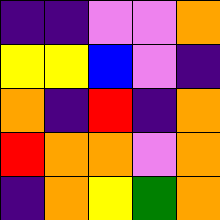[["indigo", "indigo", "violet", "violet", "orange"], ["yellow", "yellow", "blue", "violet", "indigo"], ["orange", "indigo", "red", "indigo", "orange"], ["red", "orange", "orange", "violet", "orange"], ["indigo", "orange", "yellow", "green", "orange"]]